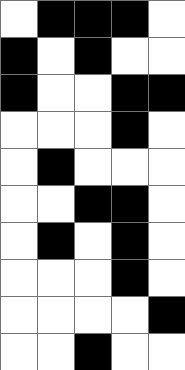[["white", "black", "black", "black", "white"], ["black", "white", "black", "white", "white"], ["black", "white", "white", "black", "black"], ["white", "white", "white", "black", "white"], ["white", "black", "white", "white", "white"], ["white", "white", "black", "black", "white"], ["white", "black", "white", "black", "white"], ["white", "white", "white", "black", "white"], ["white", "white", "white", "white", "black"], ["white", "white", "black", "white", "white"]]